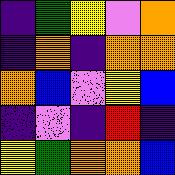[["indigo", "green", "yellow", "violet", "orange"], ["indigo", "orange", "indigo", "orange", "orange"], ["orange", "blue", "violet", "yellow", "blue"], ["indigo", "violet", "indigo", "red", "indigo"], ["yellow", "green", "orange", "orange", "blue"]]